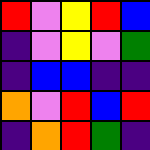[["red", "violet", "yellow", "red", "blue"], ["indigo", "violet", "yellow", "violet", "green"], ["indigo", "blue", "blue", "indigo", "indigo"], ["orange", "violet", "red", "blue", "red"], ["indigo", "orange", "red", "green", "indigo"]]